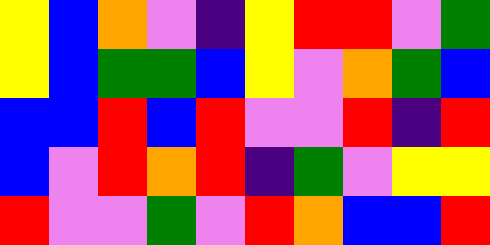[["yellow", "blue", "orange", "violet", "indigo", "yellow", "red", "red", "violet", "green"], ["yellow", "blue", "green", "green", "blue", "yellow", "violet", "orange", "green", "blue"], ["blue", "blue", "red", "blue", "red", "violet", "violet", "red", "indigo", "red"], ["blue", "violet", "red", "orange", "red", "indigo", "green", "violet", "yellow", "yellow"], ["red", "violet", "violet", "green", "violet", "red", "orange", "blue", "blue", "red"]]